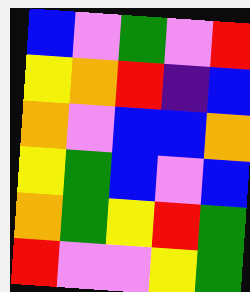[["blue", "violet", "green", "violet", "red"], ["yellow", "orange", "red", "indigo", "blue"], ["orange", "violet", "blue", "blue", "orange"], ["yellow", "green", "blue", "violet", "blue"], ["orange", "green", "yellow", "red", "green"], ["red", "violet", "violet", "yellow", "green"]]